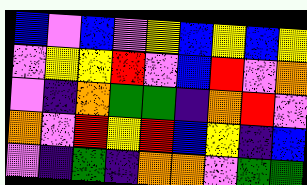[["blue", "violet", "blue", "violet", "yellow", "blue", "yellow", "blue", "yellow"], ["violet", "yellow", "yellow", "red", "violet", "blue", "red", "violet", "orange"], ["violet", "indigo", "orange", "green", "green", "indigo", "orange", "red", "violet"], ["orange", "violet", "red", "yellow", "red", "blue", "yellow", "indigo", "blue"], ["violet", "indigo", "green", "indigo", "orange", "orange", "violet", "green", "green"]]